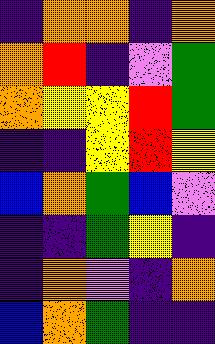[["indigo", "orange", "orange", "indigo", "orange"], ["orange", "red", "indigo", "violet", "green"], ["orange", "yellow", "yellow", "red", "green"], ["indigo", "indigo", "yellow", "red", "yellow"], ["blue", "orange", "green", "blue", "violet"], ["indigo", "indigo", "green", "yellow", "indigo"], ["indigo", "orange", "violet", "indigo", "orange"], ["blue", "orange", "green", "indigo", "indigo"]]